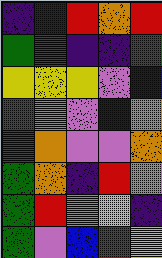[["indigo", "indigo", "red", "orange", "red"], ["green", "green", "indigo", "indigo", "green"], ["yellow", "yellow", "yellow", "violet", "blue"], ["red", "orange", "violet", "blue", "orange"], ["red", "orange", "violet", "violet", "orange"], ["green", "orange", "indigo", "red", "violet"], ["green", "red", "violet", "yellow", "indigo"], ["green", "violet", "blue", "red", "yellow"]]